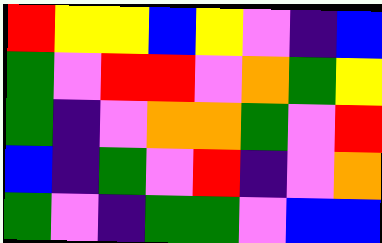[["red", "yellow", "yellow", "blue", "yellow", "violet", "indigo", "blue"], ["green", "violet", "red", "red", "violet", "orange", "green", "yellow"], ["green", "indigo", "violet", "orange", "orange", "green", "violet", "red"], ["blue", "indigo", "green", "violet", "red", "indigo", "violet", "orange"], ["green", "violet", "indigo", "green", "green", "violet", "blue", "blue"]]